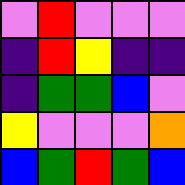[["violet", "red", "violet", "violet", "violet"], ["indigo", "red", "yellow", "indigo", "indigo"], ["indigo", "green", "green", "blue", "violet"], ["yellow", "violet", "violet", "violet", "orange"], ["blue", "green", "red", "green", "blue"]]